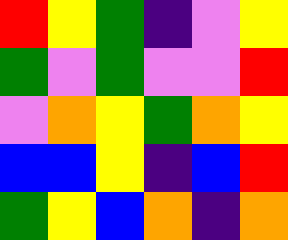[["red", "yellow", "green", "indigo", "violet", "yellow"], ["green", "violet", "green", "violet", "violet", "red"], ["violet", "orange", "yellow", "green", "orange", "yellow"], ["blue", "blue", "yellow", "indigo", "blue", "red"], ["green", "yellow", "blue", "orange", "indigo", "orange"]]